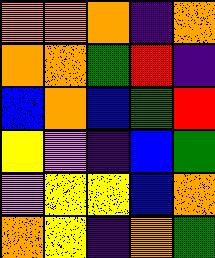[["orange", "orange", "orange", "indigo", "orange"], ["orange", "orange", "green", "red", "indigo"], ["blue", "orange", "blue", "green", "red"], ["yellow", "violet", "indigo", "blue", "green"], ["violet", "yellow", "yellow", "blue", "orange"], ["orange", "yellow", "indigo", "orange", "green"]]